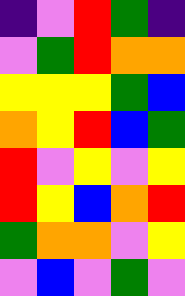[["indigo", "violet", "red", "green", "indigo"], ["violet", "green", "red", "orange", "orange"], ["yellow", "yellow", "yellow", "green", "blue"], ["orange", "yellow", "red", "blue", "green"], ["red", "violet", "yellow", "violet", "yellow"], ["red", "yellow", "blue", "orange", "red"], ["green", "orange", "orange", "violet", "yellow"], ["violet", "blue", "violet", "green", "violet"]]